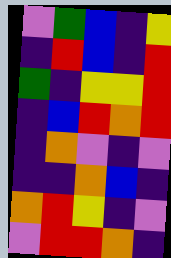[["violet", "green", "blue", "indigo", "yellow"], ["indigo", "red", "blue", "indigo", "red"], ["green", "indigo", "yellow", "yellow", "red"], ["indigo", "blue", "red", "orange", "red"], ["indigo", "orange", "violet", "indigo", "violet"], ["indigo", "indigo", "orange", "blue", "indigo"], ["orange", "red", "yellow", "indigo", "violet"], ["violet", "red", "red", "orange", "indigo"]]